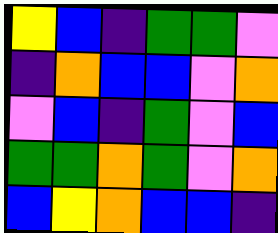[["yellow", "blue", "indigo", "green", "green", "violet"], ["indigo", "orange", "blue", "blue", "violet", "orange"], ["violet", "blue", "indigo", "green", "violet", "blue"], ["green", "green", "orange", "green", "violet", "orange"], ["blue", "yellow", "orange", "blue", "blue", "indigo"]]